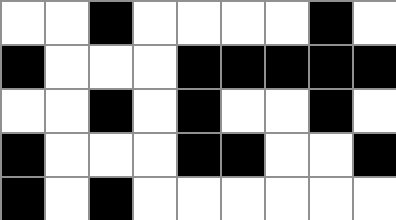[["white", "white", "black", "white", "white", "white", "white", "black", "white"], ["black", "white", "white", "white", "black", "black", "black", "black", "black"], ["white", "white", "black", "white", "black", "white", "white", "black", "white"], ["black", "white", "white", "white", "black", "black", "white", "white", "black"], ["black", "white", "black", "white", "white", "white", "white", "white", "white"]]